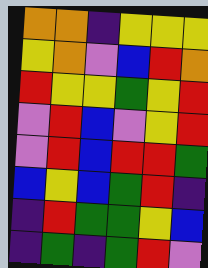[["orange", "orange", "indigo", "yellow", "yellow", "yellow"], ["yellow", "orange", "violet", "blue", "red", "orange"], ["red", "yellow", "yellow", "green", "yellow", "red"], ["violet", "red", "blue", "violet", "yellow", "red"], ["violet", "red", "blue", "red", "red", "green"], ["blue", "yellow", "blue", "green", "red", "indigo"], ["indigo", "red", "green", "green", "yellow", "blue"], ["indigo", "green", "indigo", "green", "red", "violet"]]